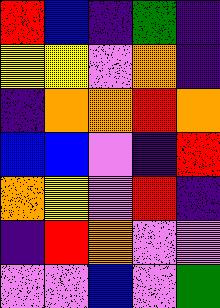[["red", "blue", "indigo", "green", "indigo"], ["yellow", "yellow", "violet", "orange", "indigo"], ["indigo", "orange", "orange", "red", "orange"], ["blue", "blue", "violet", "indigo", "red"], ["orange", "yellow", "violet", "red", "indigo"], ["indigo", "red", "orange", "violet", "violet"], ["violet", "violet", "blue", "violet", "green"]]